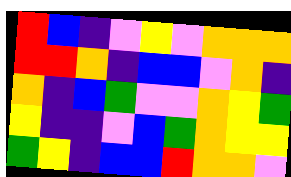[["red", "blue", "indigo", "violet", "yellow", "violet", "orange", "orange", "orange"], ["red", "red", "orange", "indigo", "blue", "blue", "violet", "orange", "indigo"], ["orange", "indigo", "blue", "green", "violet", "violet", "orange", "yellow", "green"], ["yellow", "indigo", "indigo", "violet", "blue", "green", "orange", "yellow", "yellow"], ["green", "yellow", "indigo", "blue", "blue", "red", "orange", "orange", "violet"]]